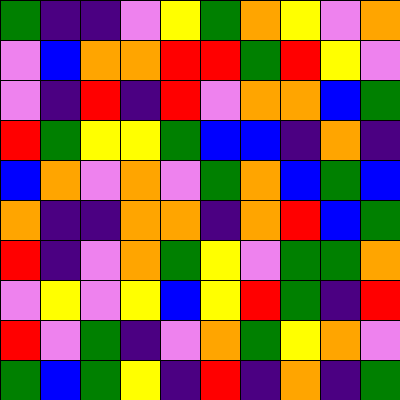[["green", "indigo", "indigo", "violet", "yellow", "green", "orange", "yellow", "violet", "orange"], ["violet", "blue", "orange", "orange", "red", "red", "green", "red", "yellow", "violet"], ["violet", "indigo", "red", "indigo", "red", "violet", "orange", "orange", "blue", "green"], ["red", "green", "yellow", "yellow", "green", "blue", "blue", "indigo", "orange", "indigo"], ["blue", "orange", "violet", "orange", "violet", "green", "orange", "blue", "green", "blue"], ["orange", "indigo", "indigo", "orange", "orange", "indigo", "orange", "red", "blue", "green"], ["red", "indigo", "violet", "orange", "green", "yellow", "violet", "green", "green", "orange"], ["violet", "yellow", "violet", "yellow", "blue", "yellow", "red", "green", "indigo", "red"], ["red", "violet", "green", "indigo", "violet", "orange", "green", "yellow", "orange", "violet"], ["green", "blue", "green", "yellow", "indigo", "red", "indigo", "orange", "indigo", "green"]]